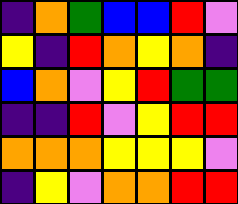[["indigo", "orange", "green", "blue", "blue", "red", "violet"], ["yellow", "indigo", "red", "orange", "yellow", "orange", "indigo"], ["blue", "orange", "violet", "yellow", "red", "green", "green"], ["indigo", "indigo", "red", "violet", "yellow", "red", "red"], ["orange", "orange", "orange", "yellow", "yellow", "yellow", "violet"], ["indigo", "yellow", "violet", "orange", "orange", "red", "red"]]